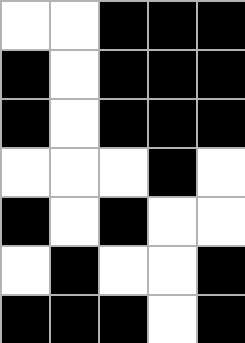[["white", "white", "black", "black", "black"], ["black", "white", "black", "black", "black"], ["black", "white", "black", "black", "black"], ["white", "white", "white", "black", "white"], ["black", "white", "black", "white", "white"], ["white", "black", "white", "white", "black"], ["black", "black", "black", "white", "black"]]